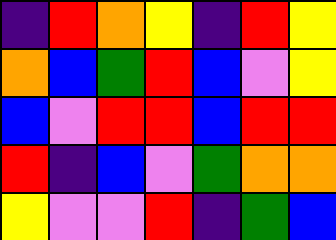[["indigo", "red", "orange", "yellow", "indigo", "red", "yellow"], ["orange", "blue", "green", "red", "blue", "violet", "yellow"], ["blue", "violet", "red", "red", "blue", "red", "red"], ["red", "indigo", "blue", "violet", "green", "orange", "orange"], ["yellow", "violet", "violet", "red", "indigo", "green", "blue"]]